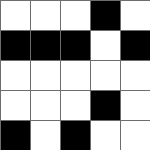[["white", "white", "white", "black", "white"], ["black", "black", "black", "white", "black"], ["white", "white", "white", "white", "white"], ["white", "white", "white", "black", "white"], ["black", "white", "black", "white", "white"]]